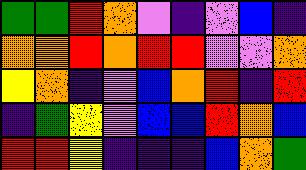[["green", "green", "red", "orange", "violet", "indigo", "violet", "blue", "indigo"], ["orange", "orange", "red", "orange", "red", "red", "violet", "violet", "orange"], ["yellow", "orange", "indigo", "violet", "blue", "orange", "red", "indigo", "red"], ["indigo", "green", "yellow", "violet", "blue", "blue", "red", "orange", "blue"], ["red", "red", "yellow", "indigo", "indigo", "indigo", "blue", "orange", "green"]]